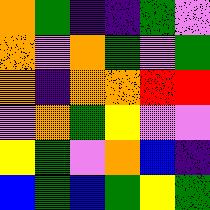[["orange", "green", "indigo", "indigo", "green", "violet"], ["orange", "violet", "orange", "green", "violet", "green"], ["orange", "indigo", "orange", "orange", "red", "red"], ["violet", "orange", "green", "yellow", "violet", "violet"], ["yellow", "green", "violet", "orange", "blue", "indigo"], ["blue", "green", "blue", "green", "yellow", "green"]]